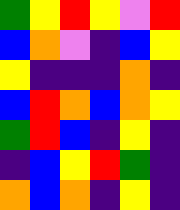[["green", "yellow", "red", "yellow", "violet", "red"], ["blue", "orange", "violet", "indigo", "blue", "yellow"], ["yellow", "indigo", "indigo", "indigo", "orange", "indigo"], ["blue", "red", "orange", "blue", "orange", "yellow"], ["green", "red", "blue", "indigo", "yellow", "indigo"], ["indigo", "blue", "yellow", "red", "green", "indigo"], ["orange", "blue", "orange", "indigo", "yellow", "indigo"]]